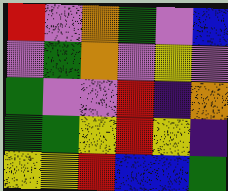[["red", "violet", "orange", "green", "violet", "blue"], ["violet", "green", "orange", "violet", "yellow", "violet"], ["green", "violet", "violet", "red", "indigo", "orange"], ["green", "green", "yellow", "red", "yellow", "indigo"], ["yellow", "yellow", "red", "blue", "blue", "green"]]